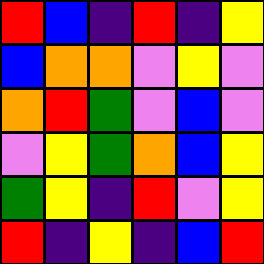[["red", "blue", "indigo", "red", "indigo", "yellow"], ["blue", "orange", "orange", "violet", "yellow", "violet"], ["orange", "red", "green", "violet", "blue", "violet"], ["violet", "yellow", "green", "orange", "blue", "yellow"], ["green", "yellow", "indigo", "red", "violet", "yellow"], ["red", "indigo", "yellow", "indigo", "blue", "red"]]